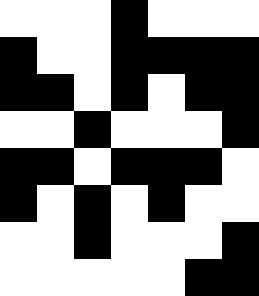[["white", "white", "white", "black", "white", "white", "white"], ["black", "white", "white", "black", "black", "black", "black"], ["black", "black", "white", "black", "white", "black", "black"], ["white", "white", "black", "white", "white", "white", "black"], ["black", "black", "white", "black", "black", "black", "white"], ["black", "white", "black", "white", "black", "white", "white"], ["white", "white", "black", "white", "white", "white", "black"], ["white", "white", "white", "white", "white", "black", "black"]]